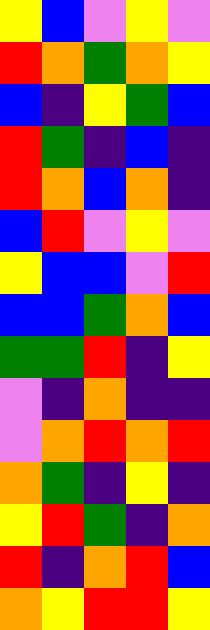[["yellow", "blue", "violet", "yellow", "violet"], ["red", "orange", "green", "orange", "yellow"], ["blue", "indigo", "yellow", "green", "blue"], ["red", "green", "indigo", "blue", "indigo"], ["red", "orange", "blue", "orange", "indigo"], ["blue", "red", "violet", "yellow", "violet"], ["yellow", "blue", "blue", "violet", "red"], ["blue", "blue", "green", "orange", "blue"], ["green", "green", "red", "indigo", "yellow"], ["violet", "indigo", "orange", "indigo", "indigo"], ["violet", "orange", "red", "orange", "red"], ["orange", "green", "indigo", "yellow", "indigo"], ["yellow", "red", "green", "indigo", "orange"], ["red", "indigo", "orange", "red", "blue"], ["orange", "yellow", "red", "red", "yellow"]]